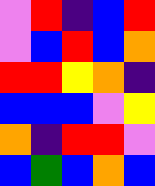[["violet", "red", "indigo", "blue", "red"], ["violet", "blue", "red", "blue", "orange"], ["red", "red", "yellow", "orange", "indigo"], ["blue", "blue", "blue", "violet", "yellow"], ["orange", "indigo", "red", "red", "violet"], ["blue", "green", "blue", "orange", "blue"]]